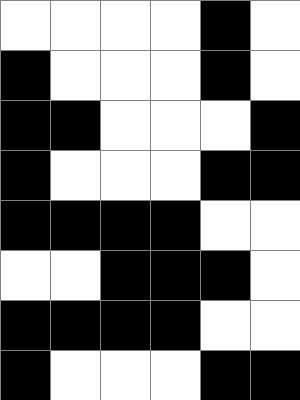[["white", "white", "white", "white", "black", "white"], ["black", "white", "white", "white", "black", "white"], ["black", "black", "white", "white", "white", "black"], ["black", "white", "white", "white", "black", "black"], ["black", "black", "black", "black", "white", "white"], ["white", "white", "black", "black", "black", "white"], ["black", "black", "black", "black", "white", "white"], ["black", "white", "white", "white", "black", "black"]]